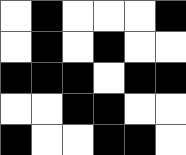[["white", "black", "white", "white", "white", "black"], ["white", "black", "white", "black", "white", "white"], ["black", "black", "black", "white", "black", "black"], ["white", "white", "black", "black", "white", "white"], ["black", "white", "white", "black", "black", "white"]]